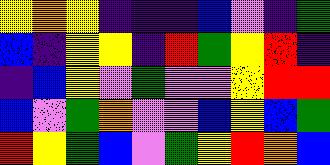[["yellow", "orange", "yellow", "indigo", "indigo", "indigo", "blue", "violet", "indigo", "green"], ["blue", "indigo", "yellow", "yellow", "indigo", "red", "green", "yellow", "red", "indigo"], ["indigo", "blue", "yellow", "violet", "green", "violet", "violet", "yellow", "red", "red"], ["blue", "violet", "green", "orange", "violet", "violet", "blue", "yellow", "blue", "green"], ["red", "yellow", "green", "blue", "violet", "green", "yellow", "red", "orange", "blue"]]